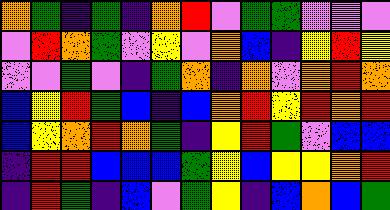[["orange", "green", "indigo", "green", "indigo", "orange", "red", "violet", "green", "green", "violet", "violet", "violet"], ["violet", "red", "orange", "green", "violet", "yellow", "violet", "orange", "blue", "indigo", "yellow", "red", "yellow"], ["violet", "violet", "green", "violet", "indigo", "green", "orange", "indigo", "orange", "violet", "orange", "red", "orange"], ["blue", "yellow", "red", "green", "blue", "indigo", "blue", "orange", "red", "yellow", "red", "orange", "red"], ["blue", "yellow", "orange", "red", "orange", "green", "indigo", "yellow", "red", "green", "violet", "blue", "blue"], ["indigo", "red", "red", "blue", "blue", "blue", "green", "yellow", "blue", "yellow", "yellow", "orange", "red"], ["indigo", "red", "green", "indigo", "blue", "violet", "green", "yellow", "indigo", "blue", "orange", "blue", "green"]]